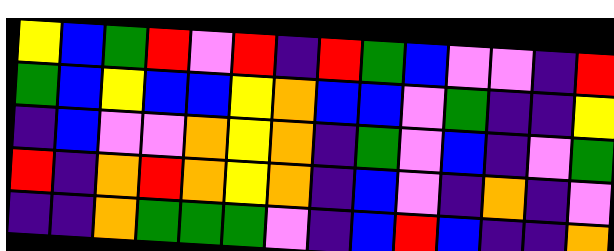[["yellow", "blue", "green", "red", "violet", "red", "indigo", "red", "green", "blue", "violet", "violet", "indigo", "red"], ["green", "blue", "yellow", "blue", "blue", "yellow", "orange", "blue", "blue", "violet", "green", "indigo", "indigo", "yellow"], ["indigo", "blue", "violet", "violet", "orange", "yellow", "orange", "indigo", "green", "violet", "blue", "indigo", "violet", "green"], ["red", "indigo", "orange", "red", "orange", "yellow", "orange", "indigo", "blue", "violet", "indigo", "orange", "indigo", "violet"], ["indigo", "indigo", "orange", "green", "green", "green", "violet", "indigo", "blue", "red", "blue", "indigo", "indigo", "orange"]]